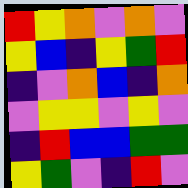[["red", "yellow", "orange", "violet", "orange", "violet"], ["yellow", "blue", "indigo", "yellow", "green", "red"], ["indigo", "violet", "orange", "blue", "indigo", "orange"], ["violet", "yellow", "yellow", "violet", "yellow", "violet"], ["indigo", "red", "blue", "blue", "green", "green"], ["yellow", "green", "violet", "indigo", "red", "violet"]]